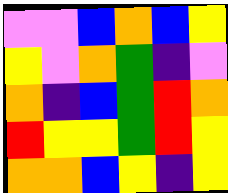[["violet", "violet", "blue", "orange", "blue", "yellow"], ["yellow", "violet", "orange", "green", "indigo", "violet"], ["orange", "indigo", "blue", "green", "red", "orange"], ["red", "yellow", "yellow", "green", "red", "yellow"], ["orange", "orange", "blue", "yellow", "indigo", "yellow"]]